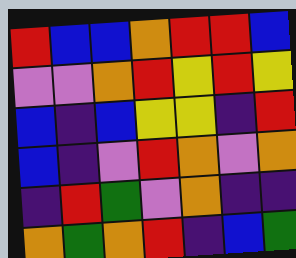[["red", "blue", "blue", "orange", "red", "red", "blue"], ["violet", "violet", "orange", "red", "yellow", "red", "yellow"], ["blue", "indigo", "blue", "yellow", "yellow", "indigo", "red"], ["blue", "indigo", "violet", "red", "orange", "violet", "orange"], ["indigo", "red", "green", "violet", "orange", "indigo", "indigo"], ["orange", "green", "orange", "red", "indigo", "blue", "green"]]